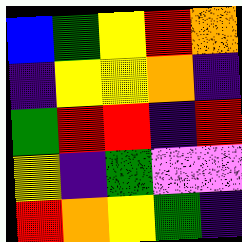[["blue", "green", "yellow", "red", "orange"], ["indigo", "yellow", "yellow", "orange", "indigo"], ["green", "red", "red", "indigo", "red"], ["yellow", "indigo", "green", "violet", "violet"], ["red", "orange", "yellow", "green", "indigo"]]